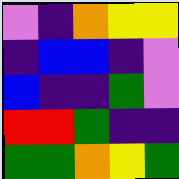[["violet", "indigo", "orange", "yellow", "yellow"], ["indigo", "blue", "blue", "indigo", "violet"], ["blue", "indigo", "indigo", "green", "violet"], ["red", "red", "green", "indigo", "indigo"], ["green", "green", "orange", "yellow", "green"]]